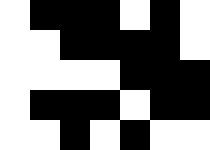[["white", "black", "black", "black", "white", "black", "white"], ["white", "white", "black", "black", "black", "black", "white"], ["white", "white", "white", "white", "black", "black", "black"], ["white", "black", "black", "black", "white", "black", "black"], ["white", "white", "black", "white", "black", "white", "white"]]